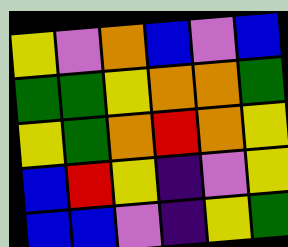[["yellow", "violet", "orange", "blue", "violet", "blue"], ["green", "green", "yellow", "orange", "orange", "green"], ["yellow", "green", "orange", "red", "orange", "yellow"], ["blue", "red", "yellow", "indigo", "violet", "yellow"], ["blue", "blue", "violet", "indigo", "yellow", "green"]]